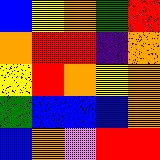[["blue", "yellow", "orange", "green", "red"], ["orange", "red", "red", "indigo", "orange"], ["yellow", "red", "orange", "yellow", "orange"], ["green", "blue", "blue", "blue", "orange"], ["blue", "orange", "violet", "red", "red"]]